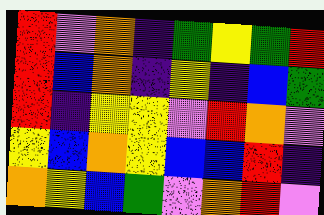[["red", "violet", "orange", "indigo", "green", "yellow", "green", "red"], ["red", "blue", "orange", "indigo", "yellow", "indigo", "blue", "green"], ["red", "indigo", "yellow", "yellow", "violet", "red", "orange", "violet"], ["yellow", "blue", "orange", "yellow", "blue", "blue", "red", "indigo"], ["orange", "yellow", "blue", "green", "violet", "orange", "red", "violet"]]